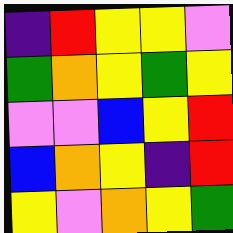[["indigo", "red", "yellow", "yellow", "violet"], ["green", "orange", "yellow", "green", "yellow"], ["violet", "violet", "blue", "yellow", "red"], ["blue", "orange", "yellow", "indigo", "red"], ["yellow", "violet", "orange", "yellow", "green"]]